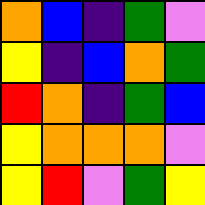[["orange", "blue", "indigo", "green", "violet"], ["yellow", "indigo", "blue", "orange", "green"], ["red", "orange", "indigo", "green", "blue"], ["yellow", "orange", "orange", "orange", "violet"], ["yellow", "red", "violet", "green", "yellow"]]